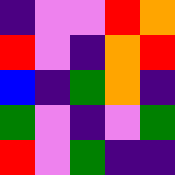[["indigo", "violet", "violet", "red", "orange"], ["red", "violet", "indigo", "orange", "red"], ["blue", "indigo", "green", "orange", "indigo"], ["green", "violet", "indigo", "violet", "green"], ["red", "violet", "green", "indigo", "indigo"]]